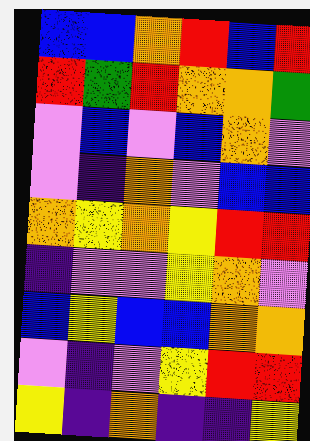[["blue", "blue", "orange", "red", "blue", "red"], ["red", "green", "red", "orange", "orange", "green"], ["violet", "blue", "violet", "blue", "orange", "violet"], ["violet", "indigo", "orange", "violet", "blue", "blue"], ["orange", "yellow", "orange", "yellow", "red", "red"], ["indigo", "violet", "violet", "yellow", "orange", "violet"], ["blue", "yellow", "blue", "blue", "orange", "orange"], ["violet", "indigo", "violet", "yellow", "red", "red"], ["yellow", "indigo", "orange", "indigo", "indigo", "yellow"]]